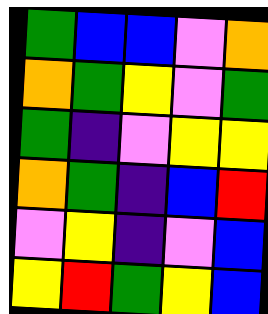[["green", "blue", "blue", "violet", "orange"], ["orange", "green", "yellow", "violet", "green"], ["green", "indigo", "violet", "yellow", "yellow"], ["orange", "green", "indigo", "blue", "red"], ["violet", "yellow", "indigo", "violet", "blue"], ["yellow", "red", "green", "yellow", "blue"]]